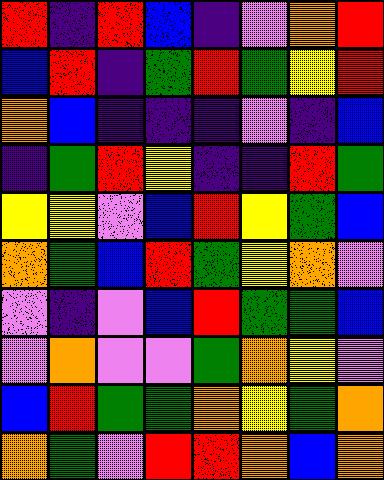[["red", "indigo", "red", "blue", "indigo", "violet", "orange", "red"], ["blue", "red", "indigo", "green", "red", "green", "yellow", "red"], ["orange", "blue", "indigo", "indigo", "indigo", "violet", "indigo", "blue"], ["indigo", "green", "red", "yellow", "indigo", "indigo", "red", "green"], ["yellow", "yellow", "violet", "blue", "red", "yellow", "green", "blue"], ["orange", "green", "blue", "red", "green", "yellow", "orange", "violet"], ["violet", "indigo", "violet", "blue", "red", "green", "green", "blue"], ["violet", "orange", "violet", "violet", "green", "orange", "yellow", "violet"], ["blue", "red", "green", "green", "orange", "yellow", "green", "orange"], ["orange", "green", "violet", "red", "red", "orange", "blue", "orange"]]